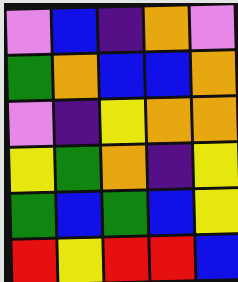[["violet", "blue", "indigo", "orange", "violet"], ["green", "orange", "blue", "blue", "orange"], ["violet", "indigo", "yellow", "orange", "orange"], ["yellow", "green", "orange", "indigo", "yellow"], ["green", "blue", "green", "blue", "yellow"], ["red", "yellow", "red", "red", "blue"]]